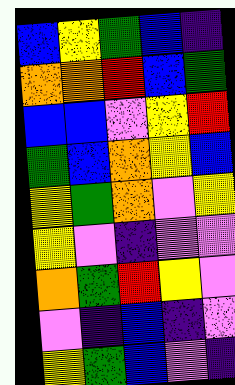[["blue", "yellow", "green", "blue", "indigo"], ["orange", "orange", "red", "blue", "green"], ["blue", "blue", "violet", "yellow", "red"], ["green", "blue", "orange", "yellow", "blue"], ["yellow", "green", "orange", "violet", "yellow"], ["yellow", "violet", "indigo", "violet", "violet"], ["orange", "green", "red", "yellow", "violet"], ["violet", "indigo", "blue", "indigo", "violet"], ["yellow", "green", "blue", "violet", "indigo"]]